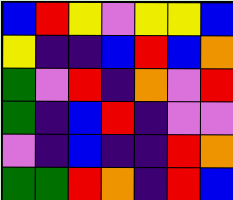[["blue", "red", "yellow", "violet", "yellow", "yellow", "blue"], ["yellow", "indigo", "indigo", "blue", "red", "blue", "orange"], ["green", "violet", "red", "indigo", "orange", "violet", "red"], ["green", "indigo", "blue", "red", "indigo", "violet", "violet"], ["violet", "indigo", "blue", "indigo", "indigo", "red", "orange"], ["green", "green", "red", "orange", "indigo", "red", "blue"]]